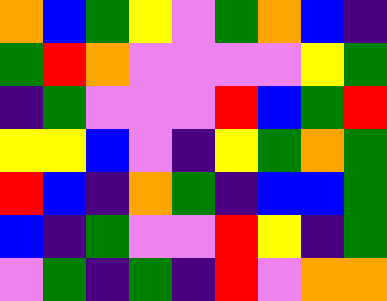[["orange", "blue", "green", "yellow", "violet", "green", "orange", "blue", "indigo"], ["green", "red", "orange", "violet", "violet", "violet", "violet", "yellow", "green"], ["indigo", "green", "violet", "violet", "violet", "red", "blue", "green", "red"], ["yellow", "yellow", "blue", "violet", "indigo", "yellow", "green", "orange", "green"], ["red", "blue", "indigo", "orange", "green", "indigo", "blue", "blue", "green"], ["blue", "indigo", "green", "violet", "violet", "red", "yellow", "indigo", "green"], ["violet", "green", "indigo", "green", "indigo", "red", "violet", "orange", "orange"]]